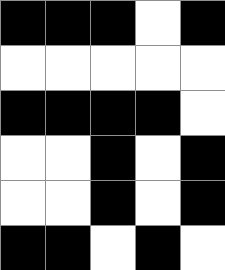[["black", "black", "black", "white", "black"], ["white", "white", "white", "white", "white"], ["black", "black", "black", "black", "white"], ["white", "white", "black", "white", "black"], ["white", "white", "black", "white", "black"], ["black", "black", "white", "black", "white"]]